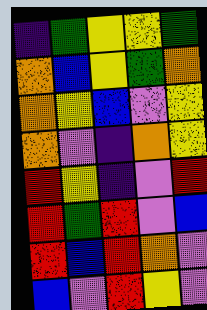[["indigo", "green", "yellow", "yellow", "green"], ["orange", "blue", "yellow", "green", "orange"], ["orange", "yellow", "blue", "violet", "yellow"], ["orange", "violet", "indigo", "orange", "yellow"], ["red", "yellow", "indigo", "violet", "red"], ["red", "green", "red", "violet", "blue"], ["red", "blue", "red", "orange", "violet"], ["blue", "violet", "red", "yellow", "violet"]]